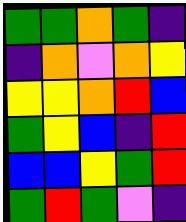[["green", "green", "orange", "green", "indigo"], ["indigo", "orange", "violet", "orange", "yellow"], ["yellow", "yellow", "orange", "red", "blue"], ["green", "yellow", "blue", "indigo", "red"], ["blue", "blue", "yellow", "green", "red"], ["green", "red", "green", "violet", "indigo"]]